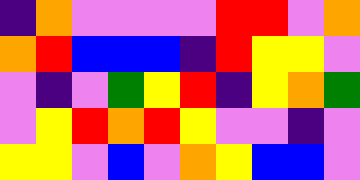[["indigo", "orange", "violet", "violet", "violet", "violet", "red", "red", "violet", "orange"], ["orange", "red", "blue", "blue", "blue", "indigo", "red", "yellow", "yellow", "violet"], ["violet", "indigo", "violet", "green", "yellow", "red", "indigo", "yellow", "orange", "green"], ["violet", "yellow", "red", "orange", "red", "yellow", "violet", "violet", "indigo", "violet"], ["yellow", "yellow", "violet", "blue", "violet", "orange", "yellow", "blue", "blue", "violet"]]